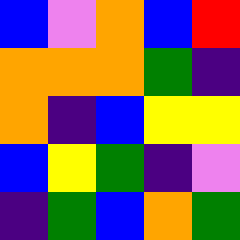[["blue", "violet", "orange", "blue", "red"], ["orange", "orange", "orange", "green", "indigo"], ["orange", "indigo", "blue", "yellow", "yellow"], ["blue", "yellow", "green", "indigo", "violet"], ["indigo", "green", "blue", "orange", "green"]]